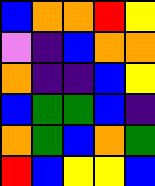[["blue", "orange", "orange", "red", "yellow"], ["violet", "indigo", "blue", "orange", "orange"], ["orange", "indigo", "indigo", "blue", "yellow"], ["blue", "green", "green", "blue", "indigo"], ["orange", "green", "blue", "orange", "green"], ["red", "blue", "yellow", "yellow", "blue"]]